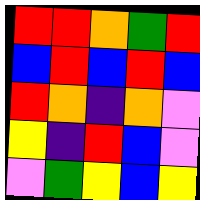[["red", "red", "orange", "green", "red"], ["blue", "red", "blue", "red", "blue"], ["red", "orange", "indigo", "orange", "violet"], ["yellow", "indigo", "red", "blue", "violet"], ["violet", "green", "yellow", "blue", "yellow"]]